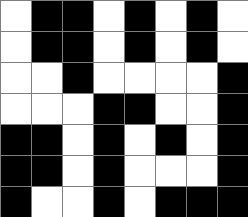[["white", "black", "black", "white", "black", "white", "black", "white"], ["white", "black", "black", "white", "black", "white", "black", "white"], ["white", "white", "black", "white", "white", "white", "white", "black"], ["white", "white", "white", "black", "black", "white", "white", "black"], ["black", "black", "white", "black", "white", "black", "white", "black"], ["black", "black", "white", "black", "white", "white", "white", "black"], ["black", "white", "white", "black", "white", "black", "black", "black"]]